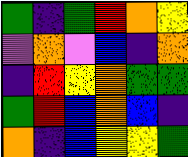[["green", "indigo", "green", "red", "orange", "yellow"], ["violet", "orange", "violet", "blue", "indigo", "orange"], ["indigo", "red", "yellow", "orange", "green", "green"], ["green", "red", "blue", "orange", "blue", "indigo"], ["orange", "indigo", "blue", "yellow", "yellow", "green"]]